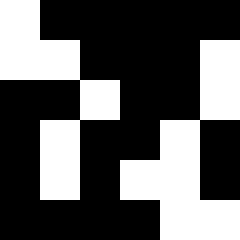[["white", "black", "black", "black", "black", "black"], ["white", "white", "black", "black", "black", "white"], ["black", "black", "white", "black", "black", "white"], ["black", "white", "black", "black", "white", "black"], ["black", "white", "black", "white", "white", "black"], ["black", "black", "black", "black", "white", "white"]]